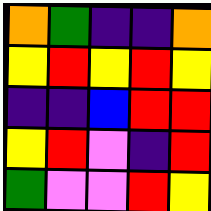[["orange", "green", "indigo", "indigo", "orange"], ["yellow", "red", "yellow", "red", "yellow"], ["indigo", "indigo", "blue", "red", "red"], ["yellow", "red", "violet", "indigo", "red"], ["green", "violet", "violet", "red", "yellow"]]